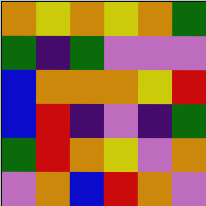[["orange", "yellow", "orange", "yellow", "orange", "green"], ["green", "indigo", "green", "violet", "violet", "violet"], ["blue", "orange", "orange", "orange", "yellow", "red"], ["blue", "red", "indigo", "violet", "indigo", "green"], ["green", "red", "orange", "yellow", "violet", "orange"], ["violet", "orange", "blue", "red", "orange", "violet"]]